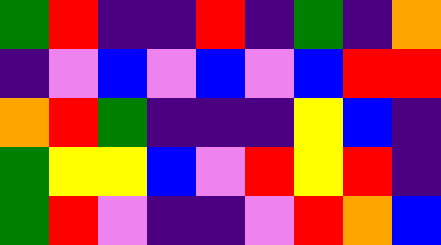[["green", "red", "indigo", "indigo", "red", "indigo", "green", "indigo", "orange"], ["indigo", "violet", "blue", "violet", "blue", "violet", "blue", "red", "red"], ["orange", "red", "green", "indigo", "indigo", "indigo", "yellow", "blue", "indigo"], ["green", "yellow", "yellow", "blue", "violet", "red", "yellow", "red", "indigo"], ["green", "red", "violet", "indigo", "indigo", "violet", "red", "orange", "blue"]]